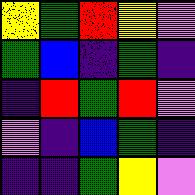[["yellow", "green", "red", "yellow", "violet"], ["green", "blue", "indigo", "green", "indigo"], ["indigo", "red", "green", "red", "violet"], ["violet", "indigo", "blue", "green", "indigo"], ["indigo", "indigo", "green", "yellow", "violet"]]